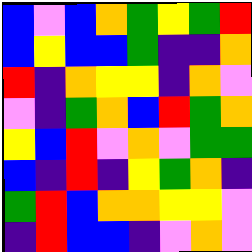[["blue", "violet", "blue", "orange", "green", "yellow", "green", "red"], ["blue", "yellow", "blue", "blue", "green", "indigo", "indigo", "orange"], ["red", "indigo", "orange", "yellow", "yellow", "indigo", "orange", "violet"], ["violet", "indigo", "green", "orange", "blue", "red", "green", "orange"], ["yellow", "blue", "red", "violet", "orange", "violet", "green", "green"], ["blue", "indigo", "red", "indigo", "yellow", "green", "orange", "indigo"], ["green", "red", "blue", "orange", "orange", "yellow", "yellow", "violet"], ["indigo", "red", "blue", "blue", "indigo", "violet", "orange", "violet"]]